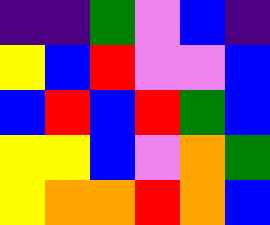[["indigo", "indigo", "green", "violet", "blue", "indigo"], ["yellow", "blue", "red", "violet", "violet", "blue"], ["blue", "red", "blue", "red", "green", "blue"], ["yellow", "yellow", "blue", "violet", "orange", "green"], ["yellow", "orange", "orange", "red", "orange", "blue"]]